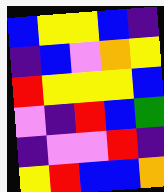[["blue", "yellow", "yellow", "blue", "indigo"], ["indigo", "blue", "violet", "orange", "yellow"], ["red", "yellow", "yellow", "yellow", "blue"], ["violet", "indigo", "red", "blue", "green"], ["indigo", "violet", "violet", "red", "indigo"], ["yellow", "red", "blue", "blue", "orange"]]